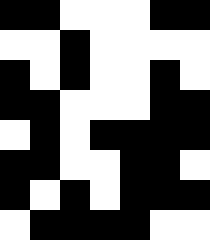[["black", "black", "white", "white", "white", "black", "black"], ["white", "white", "black", "white", "white", "white", "white"], ["black", "white", "black", "white", "white", "black", "white"], ["black", "black", "white", "white", "white", "black", "black"], ["white", "black", "white", "black", "black", "black", "black"], ["black", "black", "white", "white", "black", "black", "white"], ["black", "white", "black", "white", "black", "black", "black"], ["white", "black", "black", "black", "black", "white", "white"]]